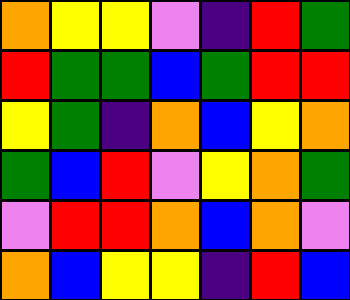[["orange", "yellow", "yellow", "violet", "indigo", "red", "green"], ["red", "green", "green", "blue", "green", "red", "red"], ["yellow", "green", "indigo", "orange", "blue", "yellow", "orange"], ["green", "blue", "red", "violet", "yellow", "orange", "green"], ["violet", "red", "red", "orange", "blue", "orange", "violet"], ["orange", "blue", "yellow", "yellow", "indigo", "red", "blue"]]